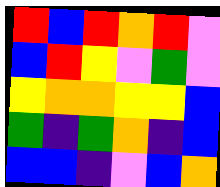[["red", "blue", "red", "orange", "red", "violet"], ["blue", "red", "yellow", "violet", "green", "violet"], ["yellow", "orange", "orange", "yellow", "yellow", "blue"], ["green", "indigo", "green", "orange", "indigo", "blue"], ["blue", "blue", "indigo", "violet", "blue", "orange"]]